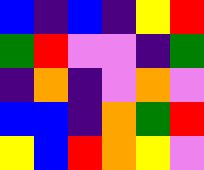[["blue", "indigo", "blue", "indigo", "yellow", "red"], ["green", "red", "violet", "violet", "indigo", "green"], ["indigo", "orange", "indigo", "violet", "orange", "violet"], ["blue", "blue", "indigo", "orange", "green", "red"], ["yellow", "blue", "red", "orange", "yellow", "violet"]]